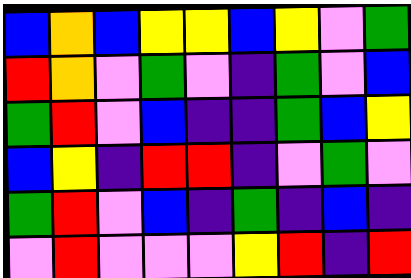[["blue", "orange", "blue", "yellow", "yellow", "blue", "yellow", "violet", "green"], ["red", "orange", "violet", "green", "violet", "indigo", "green", "violet", "blue"], ["green", "red", "violet", "blue", "indigo", "indigo", "green", "blue", "yellow"], ["blue", "yellow", "indigo", "red", "red", "indigo", "violet", "green", "violet"], ["green", "red", "violet", "blue", "indigo", "green", "indigo", "blue", "indigo"], ["violet", "red", "violet", "violet", "violet", "yellow", "red", "indigo", "red"]]